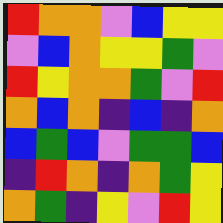[["red", "orange", "orange", "violet", "blue", "yellow", "yellow"], ["violet", "blue", "orange", "yellow", "yellow", "green", "violet"], ["red", "yellow", "orange", "orange", "green", "violet", "red"], ["orange", "blue", "orange", "indigo", "blue", "indigo", "orange"], ["blue", "green", "blue", "violet", "green", "green", "blue"], ["indigo", "red", "orange", "indigo", "orange", "green", "yellow"], ["orange", "green", "indigo", "yellow", "violet", "red", "yellow"]]